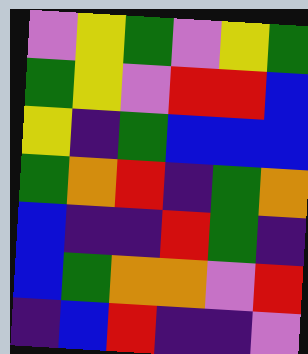[["violet", "yellow", "green", "violet", "yellow", "green"], ["green", "yellow", "violet", "red", "red", "blue"], ["yellow", "indigo", "green", "blue", "blue", "blue"], ["green", "orange", "red", "indigo", "green", "orange"], ["blue", "indigo", "indigo", "red", "green", "indigo"], ["blue", "green", "orange", "orange", "violet", "red"], ["indigo", "blue", "red", "indigo", "indigo", "violet"]]